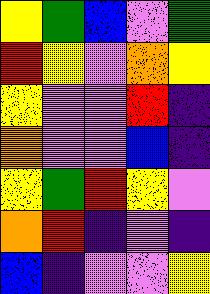[["yellow", "green", "blue", "violet", "green"], ["red", "yellow", "violet", "orange", "yellow"], ["yellow", "violet", "violet", "red", "indigo"], ["orange", "violet", "violet", "blue", "indigo"], ["yellow", "green", "red", "yellow", "violet"], ["orange", "red", "indigo", "violet", "indigo"], ["blue", "indigo", "violet", "violet", "yellow"]]